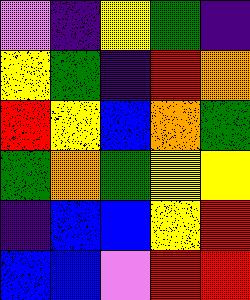[["violet", "indigo", "yellow", "green", "indigo"], ["yellow", "green", "indigo", "red", "orange"], ["red", "yellow", "blue", "orange", "green"], ["green", "orange", "green", "yellow", "yellow"], ["indigo", "blue", "blue", "yellow", "red"], ["blue", "blue", "violet", "red", "red"]]